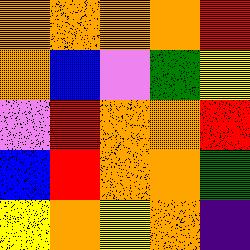[["orange", "orange", "orange", "orange", "red"], ["orange", "blue", "violet", "green", "yellow"], ["violet", "red", "orange", "orange", "red"], ["blue", "red", "orange", "orange", "green"], ["yellow", "orange", "yellow", "orange", "indigo"]]